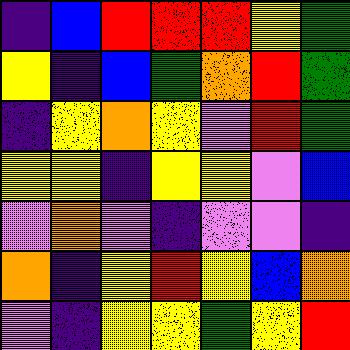[["indigo", "blue", "red", "red", "red", "yellow", "green"], ["yellow", "indigo", "blue", "green", "orange", "red", "green"], ["indigo", "yellow", "orange", "yellow", "violet", "red", "green"], ["yellow", "yellow", "indigo", "yellow", "yellow", "violet", "blue"], ["violet", "orange", "violet", "indigo", "violet", "violet", "indigo"], ["orange", "indigo", "yellow", "red", "yellow", "blue", "orange"], ["violet", "indigo", "yellow", "yellow", "green", "yellow", "red"]]